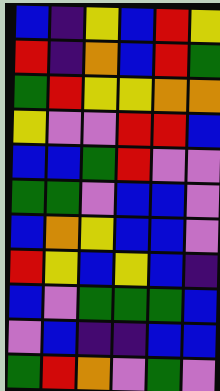[["blue", "indigo", "yellow", "blue", "red", "yellow"], ["red", "indigo", "orange", "blue", "red", "green"], ["green", "red", "yellow", "yellow", "orange", "orange"], ["yellow", "violet", "violet", "red", "red", "blue"], ["blue", "blue", "green", "red", "violet", "violet"], ["green", "green", "violet", "blue", "blue", "violet"], ["blue", "orange", "yellow", "blue", "blue", "violet"], ["red", "yellow", "blue", "yellow", "blue", "indigo"], ["blue", "violet", "green", "green", "green", "blue"], ["violet", "blue", "indigo", "indigo", "blue", "blue"], ["green", "red", "orange", "violet", "green", "violet"]]